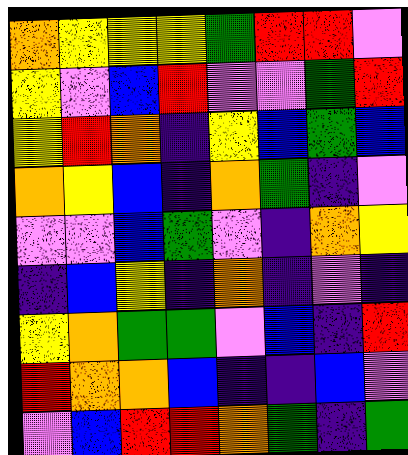[["orange", "yellow", "yellow", "yellow", "green", "red", "red", "violet"], ["yellow", "violet", "blue", "red", "violet", "violet", "green", "red"], ["yellow", "red", "orange", "indigo", "yellow", "blue", "green", "blue"], ["orange", "yellow", "blue", "indigo", "orange", "green", "indigo", "violet"], ["violet", "violet", "blue", "green", "violet", "indigo", "orange", "yellow"], ["indigo", "blue", "yellow", "indigo", "orange", "indigo", "violet", "indigo"], ["yellow", "orange", "green", "green", "violet", "blue", "indigo", "red"], ["red", "orange", "orange", "blue", "indigo", "indigo", "blue", "violet"], ["violet", "blue", "red", "red", "orange", "green", "indigo", "green"]]